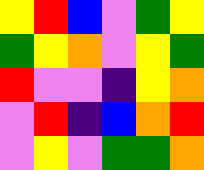[["yellow", "red", "blue", "violet", "green", "yellow"], ["green", "yellow", "orange", "violet", "yellow", "green"], ["red", "violet", "violet", "indigo", "yellow", "orange"], ["violet", "red", "indigo", "blue", "orange", "red"], ["violet", "yellow", "violet", "green", "green", "orange"]]